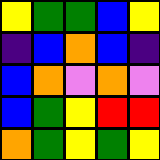[["yellow", "green", "green", "blue", "yellow"], ["indigo", "blue", "orange", "blue", "indigo"], ["blue", "orange", "violet", "orange", "violet"], ["blue", "green", "yellow", "red", "red"], ["orange", "green", "yellow", "green", "yellow"]]